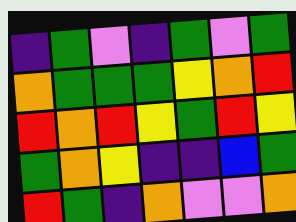[["indigo", "green", "violet", "indigo", "green", "violet", "green"], ["orange", "green", "green", "green", "yellow", "orange", "red"], ["red", "orange", "red", "yellow", "green", "red", "yellow"], ["green", "orange", "yellow", "indigo", "indigo", "blue", "green"], ["red", "green", "indigo", "orange", "violet", "violet", "orange"]]